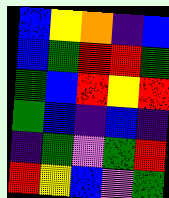[["blue", "yellow", "orange", "indigo", "blue"], ["blue", "green", "red", "red", "green"], ["green", "blue", "red", "yellow", "red"], ["green", "blue", "indigo", "blue", "indigo"], ["indigo", "green", "violet", "green", "red"], ["red", "yellow", "blue", "violet", "green"]]